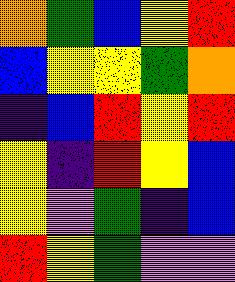[["orange", "green", "blue", "yellow", "red"], ["blue", "yellow", "yellow", "green", "orange"], ["indigo", "blue", "red", "yellow", "red"], ["yellow", "indigo", "red", "yellow", "blue"], ["yellow", "violet", "green", "indigo", "blue"], ["red", "yellow", "green", "violet", "violet"]]